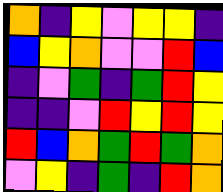[["orange", "indigo", "yellow", "violet", "yellow", "yellow", "indigo"], ["blue", "yellow", "orange", "violet", "violet", "red", "blue"], ["indigo", "violet", "green", "indigo", "green", "red", "yellow"], ["indigo", "indigo", "violet", "red", "yellow", "red", "yellow"], ["red", "blue", "orange", "green", "red", "green", "orange"], ["violet", "yellow", "indigo", "green", "indigo", "red", "orange"]]